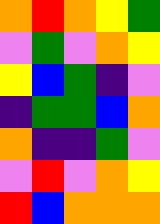[["orange", "red", "orange", "yellow", "green"], ["violet", "green", "violet", "orange", "yellow"], ["yellow", "blue", "green", "indigo", "violet"], ["indigo", "green", "green", "blue", "orange"], ["orange", "indigo", "indigo", "green", "violet"], ["violet", "red", "violet", "orange", "yellow"], ["red", "blue", "orange", "orange", "orange"]]